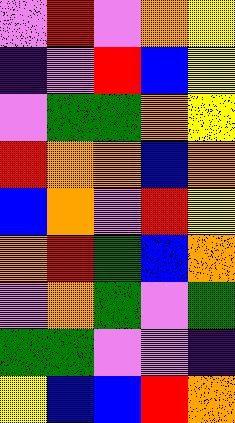[["violet", "red", "violet", "orange", "yellow"], ["indigo", "violet", "red", "blue", "yellow"], ["violet", "green", "green", "orange", "yellow"], ["red", "orange", "orange", "blue", "orange"], ["blue", "orange", "violet", "red", "yellow"], ["orange", "red", "green", "blue", "orange"], ["violet", "orange", "green", "violet", "green"], ["green", "green", "violet", "violet", "indigo"], ["yellow", "blue", "blue", "red", "orange"]]